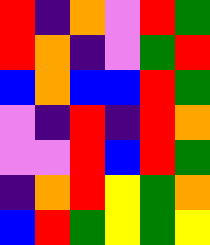[["red", "indigo", "orange", "violet", "red", "green"], ["red", "orange", "indigo", "violet", "green", "red"], ["blue", "orange", "blue", "blue", "red", "green"], ["violet", "indigo", "red", "indigo", "red", "orange"], ["violet", "violet", "red", "blue", "red", "green"], ["indigo", "orange", "red", "yellow", "green", "orange"], ["blue", "red", "green", "yellow", "green", "yellow"]]